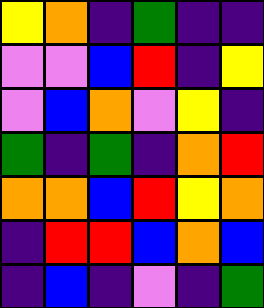[["yellow", "orange", "indigo", "green", "indigo", "indigo"], ["violet", "violet", "blue", "red", "indigo", "yellow"], ["violet", "blue", "orange", "violet", "yellow", "indigo"], ["green", "indigo", "green", "indigo", "orange", "red"], ["orange", "orange", "blue", "red", "yellow", "orange"], ["indigo", "red", "red", "blue", "orange", "blue"], ["indigo", "blue", "indigo", "violet", "indigo", "green"]]